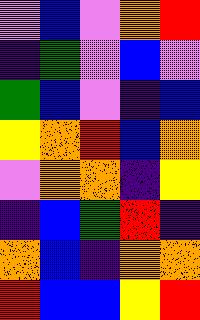[["violet", "blue", "violet", "orange", "red"], ["indigo", "green", "violet", "blue", "violet"], ["green", "blue", "violet", "indigo", "blue"], ["yellow", "orange", "red", "blue", "orange"], ["violet", "orange", "orange", "indigo", "yellow"], ["indigo", "blue", "green", "red", "indigo"], ["orange", "blue", "indigo", "orange", "orange"], ["red", "blue", "blue", "yellow", "red"]]